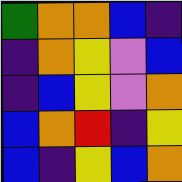[["green", "orange", "orange", "blue", "indigo"], ["indigo", "orange", "yellow", "violet", "blue"], ["indigo", "blue", "yellow", "violet", "orange"], ["blue", "orange", "red", "indigo", "yellow"], ["blue", "indigo", "yellow", "blue", "orange"]]